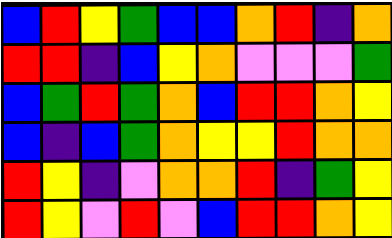[["blue", "red", "yellow", "green", "blue", "blue", "orange", "red", "indigo", "orange"], ["red", "red", "indigo", "blue", "yellow", "orange", "violet", "violet", "violet", "green"], ["blue", "green", "red", "green", "orange", "blue", "red", "red", "orange", "yellow"], ["blue", "indigo", "blue", "green", "orange", "yellow", "yellow", "red", "orange", "orange"], ["red", "yellow", "indigo", "violet", "orange", "orange", "red", "indigo", "green", "yellow"], ["red", "yellow", "violet", "red", "violet", "blue", "red", "red", "orange", "yellow"]]